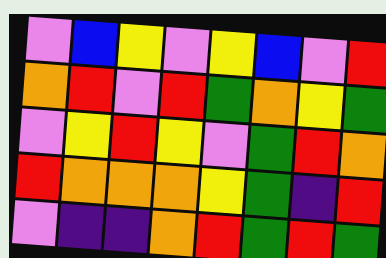[["violet", "blue", "yellow", "violet", "yellow", "blue", "violet", "red"], ["orange", "red", "violet", "red", "green", "orange", "yellow", "green"], ["violet", "yellow", "red", "yellow", "violet", "green", "red", "orange"], ["red", "orange", "orange", "orange", "yellow", "green", "indigo", "red"], ["violet", "indigo", "indigo", "orange", "red", "green", "red", "green"]]